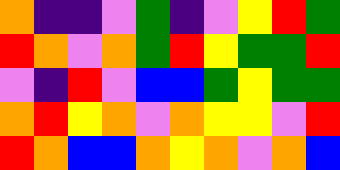[["orange", "indigo", "indigo", "violet", "green", "indigo", "violet", "yellow", "red", "green"], ["red", "orange", "violet", "orange", "green", "red", "yellow", "green", "green", "red"], ["violet", "indigo", "red", "violet", "blue", "blue", "green", "yellow", "green", "green"], ["orange", "red", "yellow", "orange", "violet", "orange", "yellow", "yellow", "violet", "red"], ["red", "orange", "blue", "blue", "orange", "yellow", "orange", "violet", "orange", "blue"]]